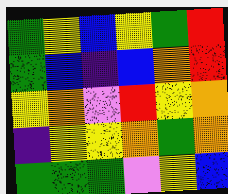[["green", "yellow", "blue", "yellow", "green", "red"], ["green", "blue", "indigo", "blue", "orange", "red"], ["yellow", "orange", "violet", "red", "yellow", "orange"], ["indigo", "yellow", "yellow", "orange", "green", "orange"], ["green", "green", "green", "violet", "yellow", "blue"]]